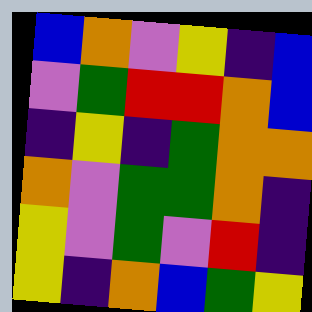[["blue", "orange", "violet", "yellow", "indigo", "blue"], ["violet", "green", "red", "red", "orange", "blue"], ["indigo", "yellow", "indigo", "green", "orange", "orange"], ["orange", "violet", "green", "green", "orange", "indigo"], ["yellow", "violet", "green", "violet", "red", "indigo"], ["yellow", "indigo", "orange", "blue", "green", "yellow"]]